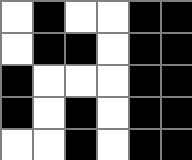[["white", "black", "white", "white", "black", "black"], ["white", "black", "black", "white", "black", "black"], ["black", "white", "white", "white", "black", "black"], ["black", "white", "black", "white", "black", "black"], ["white", "white", "black", "white", "black", "black"]]